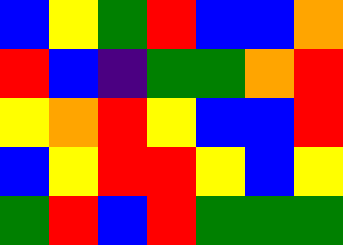[["blue", "yellow", "green", "red", "blue", "blue", "orange"], ["red", "blue", "indigo", "green", "green", "orange", "red"], ["yellow", "orange", "red", "yellow", "blue", "blue", "red"], ["blue", "yellow", "red", "red", "yellow", "blue", "yellow"], ["green", "red", "blue", "red", "green", "green", "green"]]